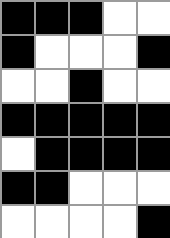[["black", "black", "black", "white", "white"], ["black", "white", "white", "white", "black"], ["white", "white", "black", "white", "white"], ["black", "black", "black", "black", "black"], ["white", "black", "black", "black", "black"], ["black", "black", "white", "white", "white"], ["white", "white", "white", "white", "black"]]